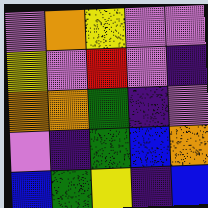[["violet", "orange", "yellow", "violet", "violet"], ["yellow", "violet", "red", "violet", "indigo"], ["orange", "orange", "green", "indigo", "violet"], ["violet", "indigo", "green", "blue", "orange"], ["blue", "green", "yellow", "indigo", "blue"]]